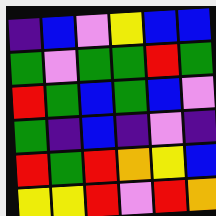[["indigo", "blue", "violet", "yellow", "blue", "blue"], ["green", "violet", "green", "green", "red", "green"], ["red", "green", "blue", "green", "blue", "violet"], ["green", "indigo", "blue", "indigo", "violet", "indigo"], ["red", "green", "red", "orange", "yellow", "blue"], ["yellow", "yellow", "red", "violet", "red", "orange"]]